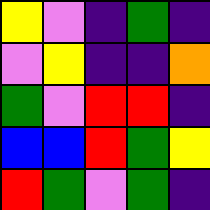[["yellow", "violet", "indigo", "green", "indigo"], ["violet", "yellow", "indigo", "indigo", "orange"], ["green", "violet", "red", "red", "indigo"], ["blue", "blue", "red", "green", "yellow"], ["red", "green", "violet", "green", "indigo"]]